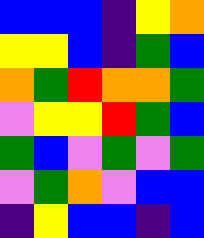[["blue", "blue", "blue", "indigo", "yellow", "orange"], ["yellow", "yellow", "blue", "indigo", "green", "blue"], ["orange", "green", "red", "orange", "orange", "green"], ["violet", "yellow", "yellow", "red", "green", "blue"], ["green", "blue", "violet", "green", "violet", "green"], ["violet", "green", "orange", "violet", "blue", "blue"], ["indigo", "yellow", "blue", "blue", "indigo", "blue"]]